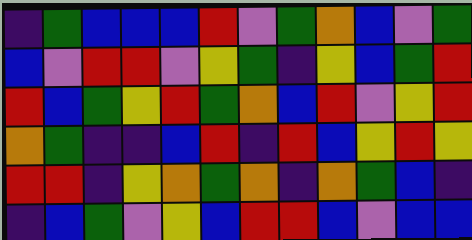[["indigo", "green", "blue", "blue", "blue", "red", "violet", "green", "orange", "blue", "violet", "green"], ["blue", "violet", "red", "red", "violet", "yellow", "green", "indigo", "yellow", "blue", "green", "red"], ["red", "blue", "green", "yellow", "red", "green", "orange", "blue", "red", "violet", "yellow", "red"], ["orange", "green", "indigo", "indigo", "blue", "red", "indigo", "red", "blue", "yellow", "red", "yellow"], ["red", "red", "indigo", "yellow", "orange", "green", "orange", "indigo", "orange", "green", "blue", "indigo"], ["indigo", "blue", "green", "violet", "yellow", "blue", "red", "red", "blue", "violet", "blue", "blue"]]